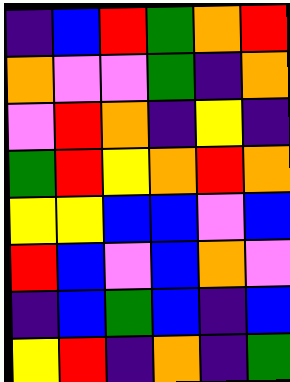[["indigo", "blue", "red", "green", "orange", "red"], ["orange", "violet", "violet", "green", "indigo", "orange"], ["violet", "red", "orange", "indigo", "yellow", "indigo"], ["green", "red", "yellow", "orange", "red", "orange"], ["yellow", "yellow", "blue", "blue", "violet", "blue"], ["red", "blue", "violet", "blue", "orange", "violet"], ["indigo", "blue", "green", "blue", "indigo", "blue"], ["yellow", "red", "indigo", "orange", "indigo", "green"]]